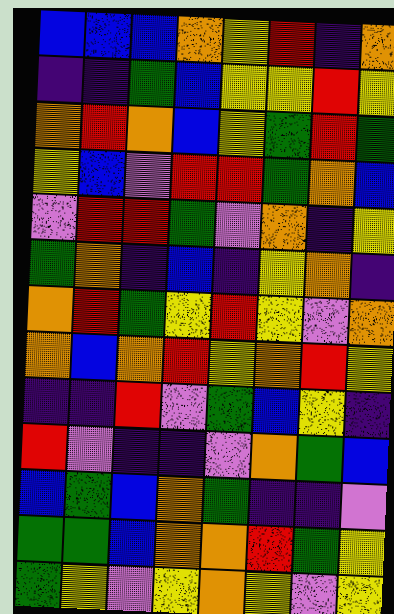[["blue", "blue", "blue", "orange", "yellow", "red", "indigo", "orange"], ["indigo", "indigo", "green", "blue", "yellow", "yellow", "red", "yellow"], ["orange", "red", "orange", "blue", "yellow", "green", "red", "green"], ["yellow", "blue", "violet", "red", "red", "green", "orange", "blue"], ["violet", "red", "red", "green", "violet", "orange", "indigo", "yellow"], ["green", "orange", "indigo", "blue", "indigo", "yellow", "orange", "indigo"], ["orange", "red", "green", "yellow", "red", "yellow", "violet", "orange"], ["orange", "blue", "orange", "red", "yellow", "orange", "red", "yellow"], ["indigo", "indigo", "red", "violet", "green", "blue", "yellow", "indigo"], ["red", "violet", "indigo", "indigo", "violet", "orange", "green", "blue"], ["blue", "green", "blue", "orange", "green", "indigo", "indigo", "violet"], ["green", "green", "blue", "orange", "orange", "red", "green", "yellow"], ["green", "yellow", "violet", "yellow", "orange", "yellow", "violet", "yellow"]]